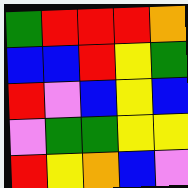[["green", "red", "red", "red", "orange"], ["blue", "blue", "red", "yellow", "green"], ["red", "violet", "blue", "yellow", "blue"], ["violet", "green", "green", "yellow", "yellow"], ["red", "yellow", "orange", "blue", "violet"]]